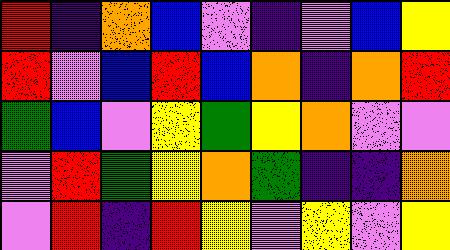[["red", "indigo", "orange", "blue", "violet", "indigo", "violet", "blue", "yellow"], ["red", "violet", "blue", "red", "blue", "orange", "indigo", "orange", "red"], ["green", "blue", "violet", "yellow", "green", "yellow", "orange", "violet", "violet"], ["violet", "red", "green", "yellow", "orange", "green", "indigo", "indigo", "orange"], ["violet", "red", "indigo", "red", "yellow", "violet", "yellow", "violet", "yellow"]]